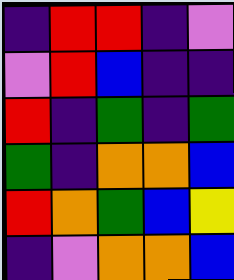[["indigo", "red", "red", "indigo", "violet"], ["violet", "red", "blue", "indigo", "indigo"], ["red", "indigo", "green", "indigo", "green"], ["green", "indigo", "orange", "orange", "blue"], ["red", "orange", "green", "blue", "yellow"], ["indigo", "violet", "orange", "orange", "blue"]]